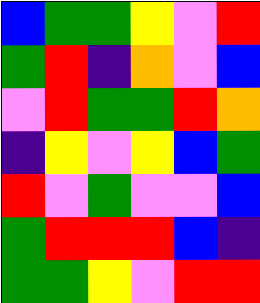[["blue", "green", "green", "yellow", "violet", "red"], ["green", "red", "indigo", "orange", "violet", "blue"], ["violet", "red", "green", "green", "red", "orange"], ["indigo", "yellow", "violet", "yellow", "blue", "green"], ["red", "violet", "green", "violet", "violet", "blue"], ["green", "red", "red", "red", "blue", "indigo"], ["green", "green", "yellow", "violet", "red", "red"]]